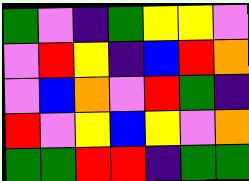[["green", "violet", "indigo", "green", "yellow", "yellow", "violet"], ["violet", "red", "yellow", "indigo", "blue", "red", "orange"], ["violet", "blue", "orange", "violet", "red", "green", "indigo"], ["red", "violet", "yellow", "blue", "yellow", "violet", "orange"], ["green", "green", "red", "red", "indigo", "green", "green"]]